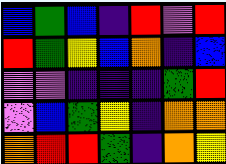[["blue", "green", "blue", "indigo", "red", "violet", "red"], ["red", "green", "yellow", "blue", "orange", "indigo", "blue"], ["violet", "violet", "indigo", "indigo", "indigo", "green", "red"], ["violet", "blue", "green", "yellow", "indigo", "orange", "orange"], ["orange", "red", "red", "green", "indigo", "orange", "yellow"]]